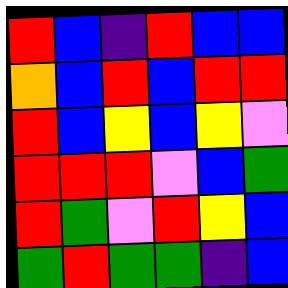[["red", "blue", "indigo", "red", "blue", "blue"], ["orange", "blue", "red", "blue", "red", "red"], ["red", "blue", "yellow", "blue", "yellow", "violet"], ["red", "red", "red", "violet", "blue", "green"], ["red", "green", "violet", "red", "yellow", "blue"], ["green", "red", "green", "green", "indigo", "blue"]]